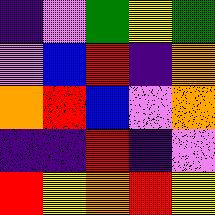[["indigo", "violet", "green", "yellow", "green"], ["violet", "blue", "red", "indigo", "orange"], ["orange", "red", "blue", "violet", "orange"], ["indigo", "indigo", "red", "indigo", "violet"], ["red", "yellow", "orange", "red", "yellow"]]